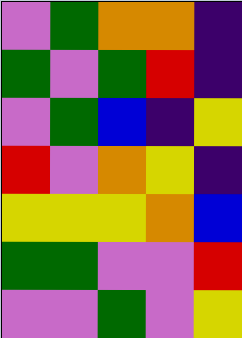[["violet", "green", "orange", "orange", "indigo"], ["green", "violet", "green", "red", "indigo"], ["violet", "green", "blue", "indigo", "yellow"], ["red", "violet", "orange", "yellow", "indigo"], ["yellow", "yellow", "yellow", "orange", "blue"], ["green", "green", "violet", "violet", "red"], ["violet", "violet", "green", "violet", "yellow"]]